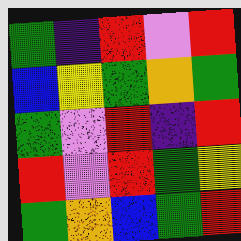[["green", "indigo", "red", "violet", "red"], ["blue", "yellow", "green", "orange", "green"], ["green", "violet", "red", "indigo", "red"], ["red", "violet", "red", "green", "yellow"], ["green", "orange", "blue", "green", "red"]]